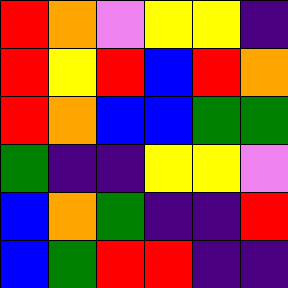[["red", "orange", "violet", "yellow", "yellow", "indigo"], ["red", "yellow", "red", "blue", "red", "orange"], ["red", "orange", "blue", "blue", "green", "green"], ["green", "indigo", "indigo", "yellow", "yellow", "violet"], ["blue", "orange", "green", "indigo", "indigo", "red"], ["blue", "green", "red", "red", "indigo", "indigo"]]